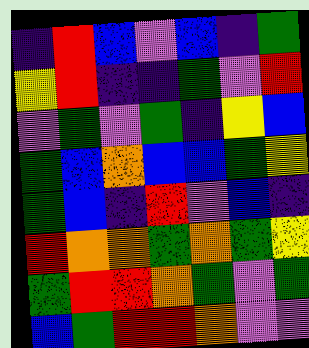[["indigo", "red", "blue", "violet", "blue", "indigo", "green"], ["yellow", "red", "indigo", "indigo", "green", "violet", "red"], ["violet", "green", "violet", "green", "indigo", "yellow", "blue"], ["green", "blue", "orange", "blue", "blue", "green", "yellow"], ["green", "blue", "indigo", "red", "violet", "blue", "indigo"], ["red", "orange", "orange", "green", "orange", "green", "yellow"], ["green", "red", "red", "orange", "green", "violet", "green"], ["blue", "green", "red", "red", "orange", "violet", "violet"]]